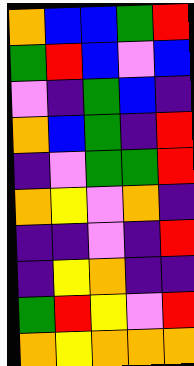[["orange", "blue", "blue", "green", "red"], ["green", "red", "blue", "violet", "blue"], ["violet", "indigo", "green", "blue", "indigo"], ["orange", "blue", "green", "indigo", "red"], ["indigo", "violet", "green", "green", "red"], ["orange", "yellow", "violet", "orange", "indigo"], ["indigo", "indigo", "violet", "indigo", "red"], ["indigo", "yellow", "orange", "indigo", "indigo"], ["green", "red", "yellow", "violet", "red"], ["orange", "yellow", "orange", "orange", "orange"]]